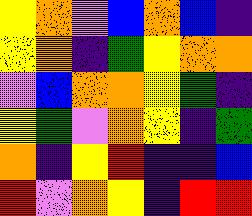[["yellow", "orange", "violet", "blue", "orange", "blue", "indigo"], ["yellow", "orange", "indigo", "green", "yellow", "orange", "orange"], ["violet", "blue", "orange", "orange", "yellow", "green", "indigo"], ["yellow", "green", "violet", "orange", "yellow", "indigo", "green"], ["orange", "indigo", "yellow", "red", "indigo", "indigo", "blue"], ["red", "violet", "orange", "yellow", "indigo", "red", "red"]]